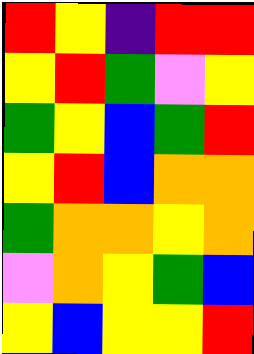[["red", "yellow", "indigo", "red", "red"], ["yellow", "red", "green", "violet", "yellow"], ["green", "yellow", "blue", "green", "red"], ["yellow", "red", "blue", "orange", "orange"], ["green", "orange", "orange", "yellow", "orange"], ["violet", "orange", "yellow", "green", "blue"], ["yellow", "blue", "yellow", "yellow", "red"]]